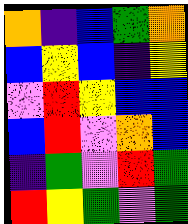[["orange", "indigo", "blue", "green", "orange"], ["blue", "yellow", "blue", "indigo", "yellow"], ["violet", "red", "yellow", "blue", "blue"], ["blue", "red", "violet", "orange", "blue"], ["indigo", "green", "violet", "red", "green"], ["red", "yellow", "green", "violet", "green"]]